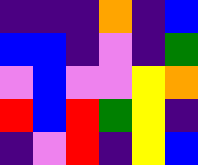[["indigo", "indigo", "indigo", "orange", "indigo", "blue"], ["blue", "blue", "indigo", "violet", "indigo", "green"], ["violet", "blue", "violet", "violet", "yellow", "orange"], ["red", "blue", "red", "green", "yellow", "indigo"], ["indigo", "violet", "red", "indigo", "yellow", "blue"]]